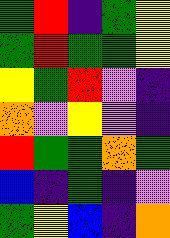[["green", "red", "indigo", "green", "yellow"], ["green", "red", "green", "green", "yellow"], ["yellow", "green", "red", "violet", "indigo"], ["orange", "violet", "yellow", "violet", "indigo"], ["red", "green", "green", "orange", "green"], ["blue", "indigo", "green", "indigo", "violet"], ["green", "yellow", "blue", "indigo", "orange"]]